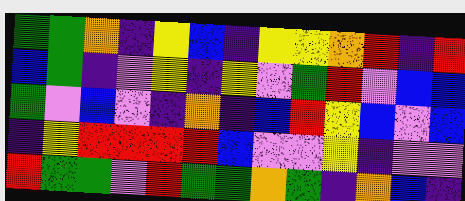[["green", "green", "orange", "indigo", "yellow", "blue", "indigo", "yellow", "yellow", "orange", "red", "indigo", "red"], ["blue", "green", "indigo", "violet", "yellow", "indigo", "yellow", "violet", "green", "red", "violet", "blue", "blue"], ["green", "violet", "blue", "violet", "indigo", "orange", "indigo", "blue", "red", "yellow", "blue", "violet", "blue"], ["indigo", "yellow", "red", "red", "red", "red", "blue", "violet", "violet", "yellow", "indigo", "violet", "violet"], ["red", "green", "green", "violet", "red", "green", "green", "orange", "green", "indigo", "orange", "blue", "indigo"]]